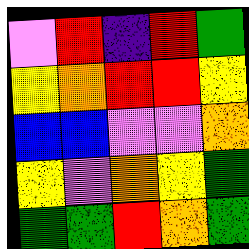[["violet", "red", "indigo", "red", "green"], ["yellow", "orange", "red", "red", "yellow"], ["blue", "blue", "violet", "violet", "orange"], ["yellow", "violet", "orange", "yellow", "green"], ["green", "green", "red", "orange", "green"]]